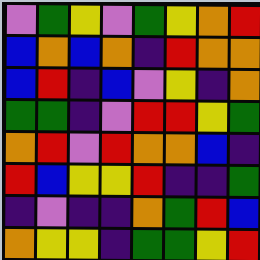[["violet", "green", "yellow", "violet", "green", "yellow", "orange", "red"], ["blue", "orange", "blue", "orange", "indigo", "red", "orange", "orange"], ["blue", "red", "indigo", "blue", "violet", "yellow", "indigo", "orange"], ["green", "green", "indigo", "violet", "red", "red", "yellow", "green"], ["orange", "red", "violet", "red", "orange", "orange", "blue", "indigo"], ["red", "blue", "yellow", "yellow", "red", "indigo", "indigo", "green"], ["indigo", "violet", "indigo", "indigo", "orange", "green", "red", "blue"], ["orange", "yellow", "yellow", "indigo", "green", "green", "yellow", "red"]]